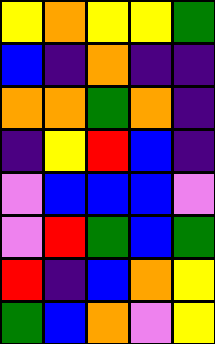[["yellow", "orange", "yellow", "yellow", "green"], ["blue", "indigo", "orange", "indigo", "indigo"], ["orange", "orange", "green", "orange", "indigo"], ["indigo", "yellow", "red", "blue", "indigo"], ["violet", "blue", "blue", "blue", "violet"], ["violet", "red", "green", "blue", "green"], ["red", "indigo", "blue", "orange", "yellow"], ["green", "blue", "orange", "violet", "yellow"]]